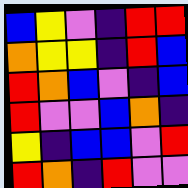[["blue", "yellow", "violet", "indigo", "red", "red"], ["orange", "yellow", "yellow", "indigo", "red", "blue"], ["red", "orange", "blue", "violet", "indigo", "blue"], ["red", "violet", "violet", "blue", "orange", "indigo"], ["yellow", "indigo", "blue", "blue", "violet", "red"], ["red", "orange", "indigo", "red", "violet", "violet"]]